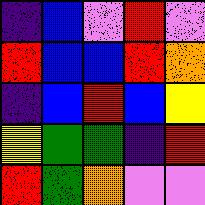[["indigo", "blue", "violet", "red", "violet"], ["red", "blue", "blue", "red", "orange"], ["indigo", "blue", "red", "blue", "yellow"], ["yellow", "green", "green", "indigo", "red"], ["red", "green", "orange", "violet", "violet"]]